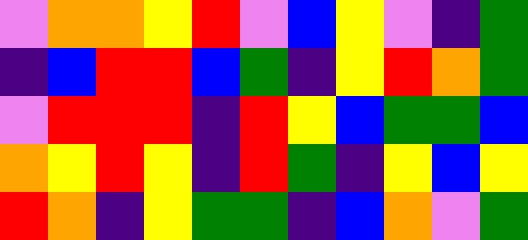[["violet", "orange", "orange", "yellow", "red", "violet", "blue", "yellow", "violet", "indigo", "green"], ["indigo", "blue", "red", "red", "blue", "green", "indigo", "yellow", "red", "orange", "green"], ["violet", "red", "red", "red", "indigo", "red", "yellow", "blue", "green", "green", "blue"], ["orange", "yellow", "red", "yellow", "indigo", "red", "green", "indigo", "yellow", "blue", "yellow"], ["red", "orange", "indigo", "yellow", "green", "green", "indigo", "blue", "orange", "violet", "green"]]